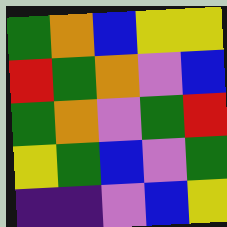[["green", "orange", "blue", "yellow", "yellow"], ["red", "green", "orange", "violet", "blue"], ["green", "orange", "violet", "green", "red"], ["yellow", "green", "blue", "violet", "green"], ["indigo", "indigo", "violet", "blue", "yellow"]]